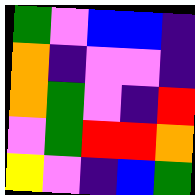[["green", "violet", "blue", "blue", "indigo"], ["orange", "indigo", "violet", "violet", "indigo"], ["orange", "green", "violet", "indigo", "red"], ["violet", "green", "red", "red", "orange"], ["yellow", "violet", "indigo", "blue", "green"]]